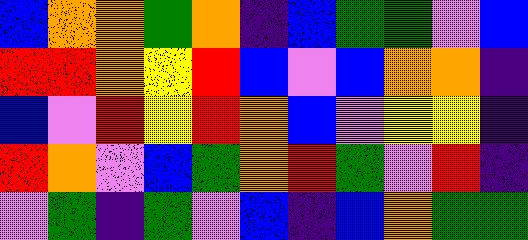[["blue", "orange", "orange", "green", "orange", "indigo", "blue", "green", "green", "violet", "blue"], ["red", "red", "orange", "yellow", "red", "blue", "violet", "blue", "orange", "orange", "indigo"], ["blue", "violet", "red", "yellow", "red", "orange", "blue", "violet", "yellow", "yellow", "indigo"], ["red", "orange", "violet", "blue", "green", "orange", "red", "green", "violet", "red", "indigo"], ["violet", "green", "indigo", "green", "violet", "blue", "indigo", "blue", "orange", "green", "green"]]